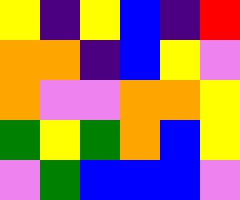[["yellow", "indigo", "yellow", "blue", "indigo", "red"], ["orange", "orange", "indigo", "blue", "yellow", "violet"], ["orange", "violet", "violet", "orange", "orange", "yellow"], ["green", "yellow", "green", "orange", "blue", "yellow"], ["violet", "green", "blue", "blue", "blue", "violet"]]